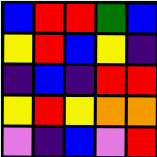[["blue", "red", "red", "green", "blue"], ["yellow", "red", "blue", "yellow", "indigo"], ["indigo", "blue", "indigo", "red", "red"], ["yellow", "red", "yellow", "orange", "orange"], ["violet", "indigo", "blue", "violet", "red"]]